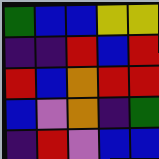[["green", "blue", "blue", "yellow", "yellow"], ["indigo", "indigo", "red", "blue", "red"], ["red", "blue", "orange", "red", "red"], ["blue", "violet", "orange", "indigo", "green"], ["indigo", "red", "violet", "blue", "blue"]]